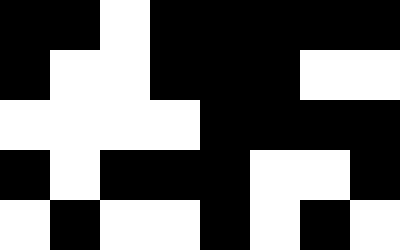[["black", "black", "white", "black", "black", "black", "black", "black"], ["black", "white", "white", "black", "black", "black", "white", "white"], ["white", "white", "white", "white", "black", "black", "black", "black"], ["black", "white", "black", "black", "black", "white", "white", "black"], ["white", "black", "white", "white", "black", "white", "black", "white"]]